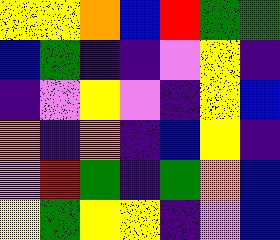[["yellow", "yellow", "orange", "blue", "red", "green", "green"], ["blue", "green", "indigo", "indigo", "violet", "yellow", "indigo"], ["indigo", "violet", "yellow", "violet", "indigo", "yellow", "blue"], ["orange", "indigo", "orange", "indigo", "blue", "yellow", "indigo"], ["violet", "red", "green", "indigo", "green", "orange", "blue"], ["yellow", "green", "yellow", "yellow", "indigo", "violet", "blue"]]